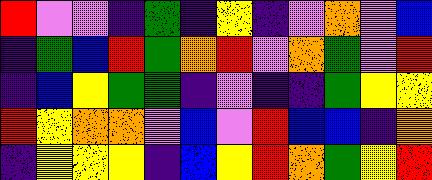[["red", "violet", "violet", "indigo", "green", "indigo", "yellow", "indigo", "violet", "orange", "violet", "blue"], ["indigo", "green", "blue", "red", "green", "orange", "red", "violet", "orange", "green", "violet", "red"], ["indigo", "blue", "yellow", "green", "green", "indigo", "violet", "indigo", "indigo", "green", "yellow", "yellow"], ["red", "yellow", "orange", "orange", "violet", "blue", "violet", "red", "blue", "blue", "indigo", "orange"], ["indigo", "yellow", "yellow", "yellow", "indigo", "blue", "yellow", "red", "orange", "green", "yellow", "red"]]